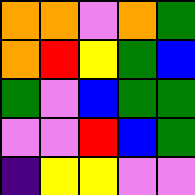[["orange", "orange", "violet", "orange", "green"], ["orange", "red", "yellow", "green", "blue"], ["green", "violet", "blue", "green", "green"], ["violet", "violet", "red", "blue", "green"], ["indigo", "yellow", "yellow", "violet", "violet"]]